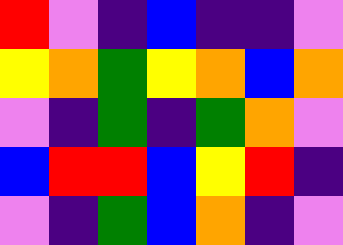[["red", "violet", "indigo", "blue", "indigo", "indigo", "violet"], ["yellow", "orange", "green", "yellow", "orange", "blue", "orange"], ["violet", "indigo", "green", "indigo", "green", "orange", "violet"], ["blue", "red", "red", "blue", "yellow", "red", "indigo"], ["violet", "indigo", "green", "blue", "orange", "indigo", "violet"]]